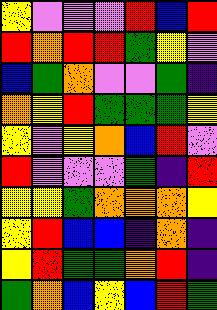[["yellow", "violet", "violet", "violet", "red", "blue", "red"], ["red", "orange", "red", "red", "green", "yellow", "violet"], ["blue", "green", "orange", "violet", "violet", "green", "indigo"], ["orange", "yellow", "red", "green", "green", "green", "yellow"], ["yellow", "violet", "yellow", "orange", "blue", "red", "violet"], ["red", "violet", "violet", "violet", "green", "indigo", "red"], ["yellow", "yellow", "green", "orange", "orange", "orange", "yellow"], ["yellow", "red", "blue", "blue", "indigo", "orange", "indigo"], ["yellow", "red", "green", "green", "orange", "red", "indigo"], ["green", "orange", "blue", "yellow", "blue", "red", "green"]]